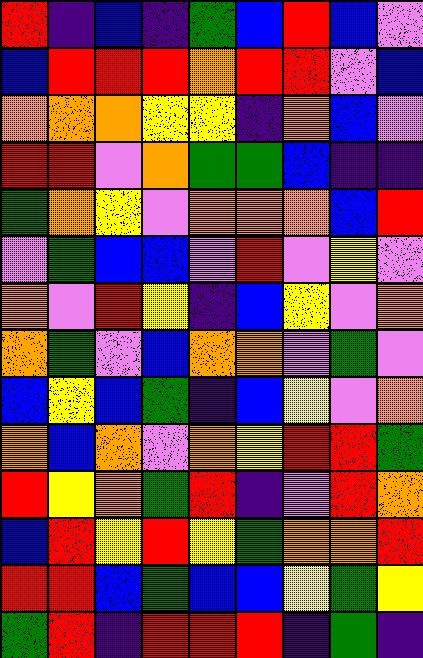[["red", "indigo", "blue", "indigo", "green", "blue", "red", "blue", "violet"], ["blue", "red", "red", "red", "orange", "red", "red", "violet", "blue"], ["orange", "orange", "orange", "yellow", "yellow", "indigo", "orange", "blue", "violet"], ["red", "red", "violet", "orange", "green", "green", "blue", "indigo", "indigo"], ["green", "orange", "yellow", "violet", "orange", "orange", "orange", "blue", "red"], ["violet", "green", "blue", "blue", "violet", "red", "violet", "yellow", "violet"], ["orange", "violet", "red", "yellow", "indigo", "blue", "yellow", "violet", "orange"], ["orange", "green", "violet", "blue", "orange", "orange", "violet", "green", "violet"], ["blue", "yellow", "blue", "green", "indigo", "blue", "yellow", "violet", "orange"], ["orange", "blue", "orange", "violet", "orange", "yellow", "red", "red", "green"], ["red", "yellow", "orange", "green", "red", "indigo", "violet", "red", "orange"], ["blue", "red", "yellow", "red", "yellow", "green", "orange", "orange", "red"], ["red", "red", "blue", "green", "blue", "blue", "yellow", "green", "yellow"], ["green", "red", "indigo", "red", "red", "red", "indigo", "green", "indigo"]]